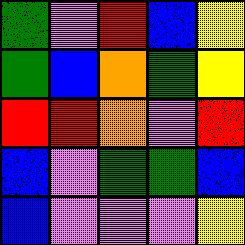[["green", "violet", "red", "blue", "yellow"], ["green", "blue", "orange", "green", "yellow"], ["red", "red", "orange", "violet", "red"], ["blue", "violet", "green", "green", "blue"], ["blue", "violet", "violet", "violet", "yellow"]]